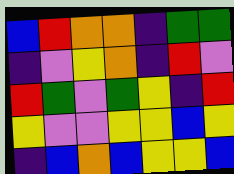[["blue", "red", "orange", "orange", "indigo", "green", "green"], ["indigo", "violet", "yellow", "orange", "indigo", "red", "violet"], ["red", "green", "violet", "green", "yellow", "indigo", "red"], ["yellow", "violet", "violet", "yellow", "yellow", "blue", "yellow"], ["indigo", "blue", "orange", "blue", "yellow", "yellow", "blue"]]